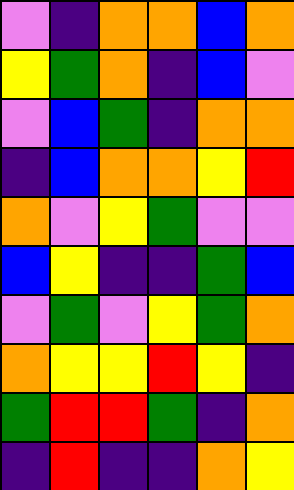[["violet", "indigo", "orange", "orange", "blue", "orange"], ["yellow", "green", "orange", "indigo", "blue", "violet"], ["violet", "blue", "green", "indigo", "orange", "orange"], ["indigo", "blue", "orange", "orange", "yellow", "red"], ["orange", "violet", "yellow", "green", "violet", "violet"], ["blue", "yellow", "indigo", "indigo", "green", "blue"], ["violet", "green", "violet", "yellow", "green", "orange"], ["orange", "yellow", "yellow", "red", "yellow", "indigo"], ["green", "red", "red", "green", "indigo", "orange"], ["indigo", "red", "indigo", "indigo", "orange", "yellow"]]